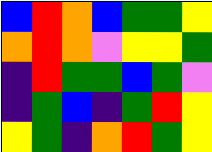[["blue", "red", "orange", "blue", "green", "green", "yellow"], ["orange", "red", "orange", "violet", "yellow", "yellow", "green"], ["indigo", "red", "green", "green", "blue", "green", "violet"], ["indigo", "green", "blue", "indigo", "green", "red", "yellow"], ["yellow", "green", "indigo", "orange", "red", "green", "yellow"]]